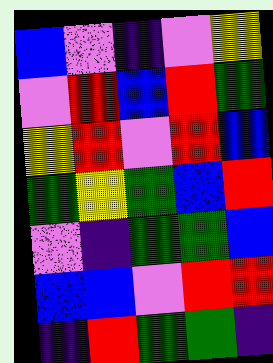[["blue", "violet", "indigo", "violet", "yellow"], ["violet", "red", "blue", "red", "green"], ["yellow", "red", "violet", "red", "blue"], ["green", "yellow", "green", "blue", "red"], ["violet", "indigo", "green", "green", "blue"], ["blue", "blue", "violet", "red", "red"], ["indigo", "red", "green", "green", "indigo"]]